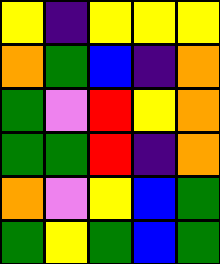[["yellow", "indigo", "yellow", "yellow", "yellow"], ["orange", "green", "blue", "indigo", "orange"], ["green", "violet", "red", "yellow", "orange"], ["green", "green", "red", "indigo", "orange"], ["orange", "violet", "yellow", "blue", "green"], ["green", "yellow", "green", "blue", "green"]]